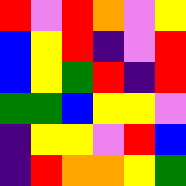[["red", "violet", "red", "orange", "violet", "yellow"], ["blue", "yellow", "red", "indigo", "violet", "red"], ["blue", "yellow", "green", "red", "indigo", "red"], ["green", "green", "blue", "yellow", "yellow", "violet"], ["indigo", "yellow", "yellow", "violet", "red", "blue"], ["indigo", "red", "orange", "orange", "yellow", "green"]]